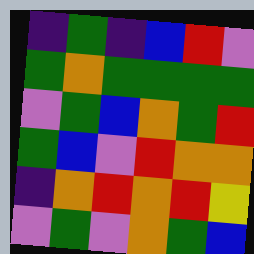[["indigo", "green", "indigo", "blue", "red", "violet"], ["green", "orange", "green", "green", "green", "green"], ["violet", "green", "blue", "orange", "green", "red"], ["green", "blue", "violet", "red", "orange", "orange"], ["indigo", "orange", "red", "orange", "red", "yellow"], ["violet", "green", "violet", "orange", "green", "blue"]]